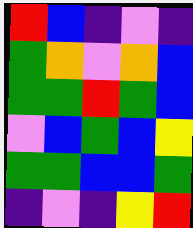[["red", "blue", "indigo", "violet", "indigo"], ["green", "orange", "violet", "orange", "blue"], ["green", "green", "red", "green", "blue"], ["violet", "blue", "green", "blue", "yellow"], ["green", "green", "blue", "blue", "green"], ["indigo", "violet", "indigo", "yellow", "red"]]